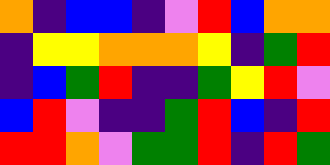[["orange", "indigo", "blue", "blue", "indigo", "violet", "red", "blue", "orange", "orange"], ["indigo", "yellow", "yellow", "orange", "orange", "orange", "yellow", "indigo", "green", "red"], ["indigo", "blue", "green", "red", "indigo", "indigo", "green", "yellow", "red", "violet"], ["blue", "red", "violet", "indigo", "indigo", "green", "red", "blue", "indigo", "red"], ["red", "red", "orange", "violet", "green", "green", "red", "indigo", "red", "green"]]